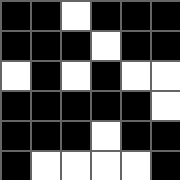[["black", "black", "white", "black", "black", "black"], ["black", "black", "black", "white", "black", "black"], ["white", "black", "white", "black", "white", "white"], ["black", "black", "black", "black", "black", "white"], ["black", "black", "black", "white", "black", "black"], ["black", "white", "white", "white", "white", "black"]]